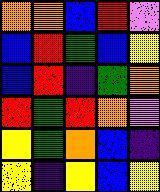[["orange", "orange", "blue", "red", "violet"], ["blue", "red", "green", "blue", "yellow"], ["blue", "red", "indigo", "green", "orange"], ["red", "green", "red", "orange", "violet"], ["yellow", "green", "orange", "blue", "indigo"], ["yellow", "indigo", "yellow", "blue", "yellow"]]